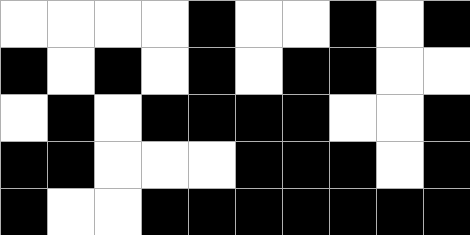[["white", "white", "white", "white", "black", "white", "white", "black", "white", "black"], ["black", "white", "black", "white", "black", "white", "black", "black", "white", "white"], ["white", "black", "white", "black", "black", "black", "black", "white", "white", "black"], ["black", "black", "white", "white", "white", "black", "black", "black", "white", "black"], ["black", "white", "white", "black", "black", "black", "black", "black", "black", "black"]]